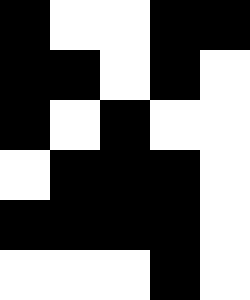[["black", "white", "white", "black", "black"], ["black", "black", "white", "black", "white"], ["black", "white", "black", "white", "white"], ["white", "black", "black", "black", "white"], ["black", "black", "black", "black", "white"], ["white", "white", "white", "black", "white"]]